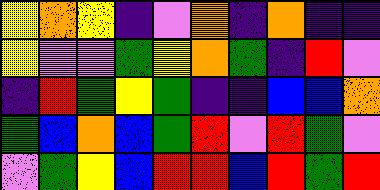[["yellow", "orange", "yellow", "indigo", "violet", "orange", "indigo", "orange", "indigo", "indigo"], ["yellow", "violet", "violet", "green", "yellow", "orange", "green", "indigo", "red", "violet"], ["indigo", "red", "green", "yellow", "green", "indigo", "indigo", "blue", "blue", "orange"], ["green", "blue", "orange", "blue", "green", "red", "violet", "red", "green", "violet"], ["violet", "green", "yellow", "blue", "red", "red", "blue", "red", "green", "red"]]